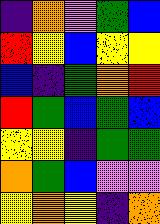[["indigo", "orange", "violet", "green", "blue"], ["red", "yellow", "blue", "yellow", "yellow"], ["blue", "indigo", "green", "orange", "red"], ["red", "green", "blue", "green", "blue"], ["yellow", "yellow", "indigo", "green", "green"], ["orange", "green", "blue", "violet", "violet"], ["yellow", "orange", "yellow", "indigo", "orange"]]